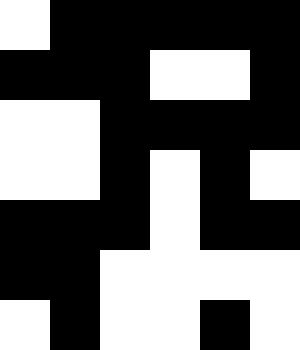[["white", "black", "black", "black", "black", "black"], ["black", "black", "black", "white", "white", "black"], ["white", "white", "black", "black", "black", "black"], ["white", "white", "black", "white", "black", "white"], ["black", "black", "black", "white", "black", "black"], ["black", "black", "white", "white", "white", "white"], ["white", "black", "white", "white", "black", "white"]]